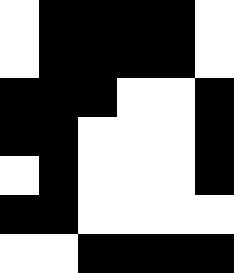[["white", "black", "black", "black", "black", "white"], ["white", "black", "black", "black", "black", "white"], ["black", "black", "black", "white", "white", "black"], ["black", "black", "white", "white", "white", "black"], ["white", "black", "white", "white", "white", "black"], ["black", "black", "white", "white", "white", "white"], ["white", "white", "black", "black", "black", "black"]]